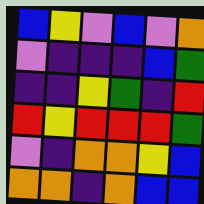[["blue", "yellow", "violet", "blue", "violet", "orange"], ["violet", "indigo", "indigo", "indigo", "blue", "green"], ["indigo", "indigo", "yellow", "green", "indigo", "red"], ["red", "yellow", "red", "red", "red", "green"], ["violet", "indigo", "orange", "orange", "yellow", "blue"], ["orange", "orange", "indigo", "orange", "blue", "blue"]]